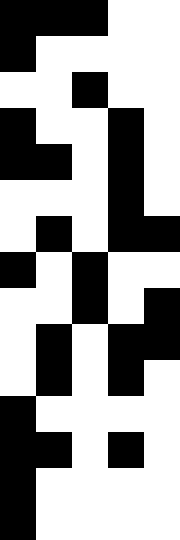[["black", "black", "black", "white", "white"], ["black", "white", "white", "white", "white"], ["white", "white", "black", "white", "white"], ["black", "white", "white", "black", "white"], ["black", "black", "white", "black", "white"], ["white", "white", "white", "black", "white"], ["white", "black", "white", "black", "black"], ["black", "white", "black", "white", "white"], ["white", "white", "black", "white", "black"], ["white", "black", "white", "black", "black"], ["white", "black", "white", "black", "white"], ["black", "white", "white", "white", "white"], ["black", "black", "white", "black", "white"], ["black", "white", "white", "white", "white"], ["black", "white", "white", "white", "white"]]